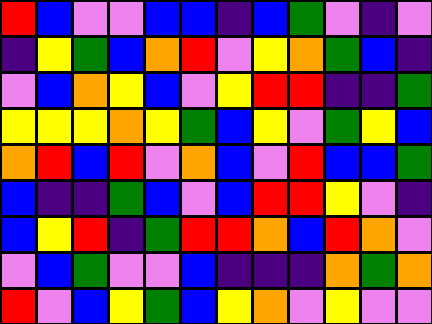[["red", "blue", "violet", "violet", "blue", "blue", "indigo", "blue", "green", "violet", "indigo", "violet"], ["indigo", "yellow", "green", "blue", "orange", "red", "violet", "yellow", "orange", "green", "blue", "indigo"], ["violet", "blue", "orange", "yellow", "blue", "violet", "yellow", "red", "red", "indigo", "indigo", "green"], ["yellow", "yellow", "yellow", "orange", "yellow", "green", "blue", "yellow", "violet", "green", "yellow", "blue"], ["orange", "red", "blue", "red", "violet", "orange", "blue", "violet", "red", "blue", "blue", "green"], ["blue", "indigo", "indigo", "green", "blue", "violet", "blue", "red", "red", "yellow", "violet", "indigo"], ["blue", "yellow", "red", "indigo", "green", "red", "red", "orange", "blue", "red", "orange", "violet"], ["violet", "blue", "green", "violet", "violet", "blue", "indigo", "indigo", "indigo", "orange", "green", "orange"], ["red", "violet", "blue", "yellow", "green", "blue", "yellow", "orange", "violet", "yellow", "violet", "violet"]]